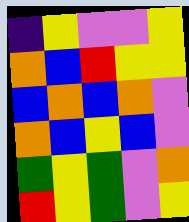[["indigo", "yellow", "violet", "violet", "yellow"], ["orange", "blue", "red", "yellow", "yellow"], ["blue", "orange", "blue", "orange", "violet"], ["orange", "blue", "yellow", "blue", "violet"], ["green", "yellow", "green", "violet", "orange"], ["red", "yellow", "green", "violet", "yellow"]]